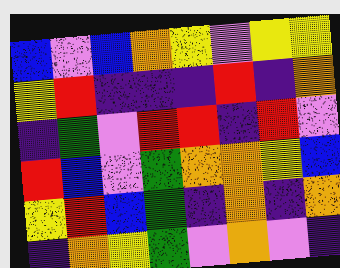[["blue", "violet", "blue", "orange", "yellow", "violet", "yellow", "yellow"], ["yellow", "red", "indigo", "indigo", "indigo", "red", "indigo", "orange"], ["indigo", "green", "violet", "red", "red", "indigo", "red", "violet"], ["red", "blue", "violet", "green", "orange", "orange", "yellow", "blue"], ["yellow", "red", "blue", "green", "indigo", "orange", "indigo", "orange"], ["indigo", "orange", "yellow", "green", "violet", "orange", "violet", "indigo"]]